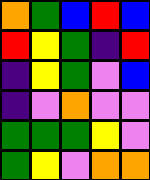[["orange", "green", "blue", "red", "blue"], ["red", "yellow", "green", "indigo", "red"], ["indigo", "yellow", "green", "violet", "blue"], ["indigo", "violet", "orange", "violet", "violet"], ["green", "green", "green", "yellow", "violet"], ["green", "yellow", "violet", "orange", "orange"]]